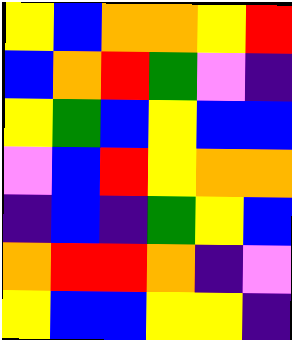[["yellow", "blue", "orange", "orange", "yellow", "red"], ["blue", "orange", "red", "green", "violet", "indigo"], ["yellow", "green", "blue", "yellow", "blue", "blue"], ["violet", "blue", "red", "yellow", "orange", "orange"], ["indigo", "blue", "indigo", "green", "yellow", "blue"], ["orange", "red", "red", "orange", "indigo", "violet"], ["yellow", "blue", "blue", "yellow", "yellow", "indigo"]]